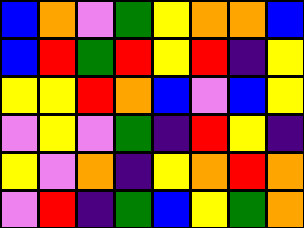[["blue", "orange", "violet", "green", "yellow", "orange", "orange", "blue"], ["blue", "red", "green", "red", "yellow", "red", "indigo", "yellow"], ["yellow", "yellow", "red", "orange", "blue", "violet", "blue", "yellow"], ["violet", "yellow", "violet", "green", "indigo", "red", "yellow", "indigo"], ["yellow", "violet", "orange", "indigo", "yellow", "orange", "red", "orange"], ["violet", "red", "indigo", "green", "blue", "yellow", "green", "orange"]]